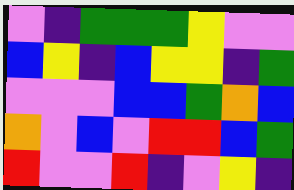[["violet", "indigo", "green", "green", "green", "yellow", "violet", "violet"], ["blue", "yellow", "indigo", "blue", "yellow", "yellow", "indigo", "green"], ["violet", "violet", "violet", "blue", "blue", "green", "orange", "blue"], ["orange", "violet", "blue", "violet", "red", "red", "blue", "green"], ["red", "violet", "violet", "red", "indigo", "violet", "yellow", "indigo"]]